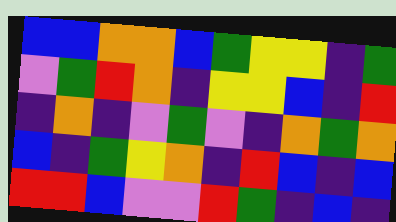[["blue", "blue", "orange", "orange", "blue", "green", "yellow", "yellow", "indigo", "green"], ["violet", "green", "red", "orange", "indigo", "yellow", "yellow", "blue", "indigo", "red"], ["indigo", "orange", "indigo", "violet", "green", "violet", "indigo", "orange", "green", "orange"], ["blue", "indigo", "green", "yellow", "orange", "indigo", "red", "blue", "indigo", "blue"], ["red", "red", "blue", "violet", "violet", "red", "green", "indigo", "blue", "indigo"]]